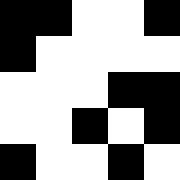[["black", "black", "white", "white", "black"], ["black", "white", "white", "white", "white"], ["white", "white", "white", "black", "black"], ["white", "white", "black", "white", "black"], ["black", "white", "white", "black", "white"]]